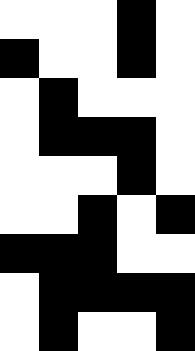[["white", "white", "white", "black", "white"], ["black", "white", "white", "black", "white"], ["white", "black", "white", "white", "white"], ["white", "black", "black", "black", "white"], ["white", "white", "white", "black", "white"], ["white", "white", "black", "white", "black"], ["black", "black", "black", "white", "white"], ["white", "black", "black", "black", "black"], ["white", "black", "white", "white", "black"]]